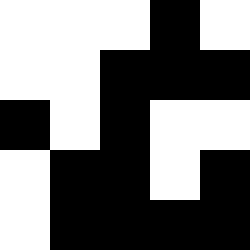[["white", "white", "white", "black", "white"], ["white", "white", "black", "black", "black"], ["black", "white", "black", "white", "white"], ["white", "black", "black", "white", "black"], ["white", "black", "black", "black", "black"]]